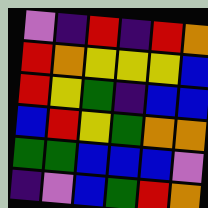[["violet", "indigo", "red", "indigo", "red", "orange"], ["red", "orange", "yellow", "yellow", "yellow", "blue"], ["red", "yellow", "green", "indigo", "blue", "blue"], ["blue", "red", "yellow", "green", "orange", "orange"], ["green", "green", "blue", "blue", "blue", "violet"], ["indigo", "violet", "blue", "green", "red", "orange"]]